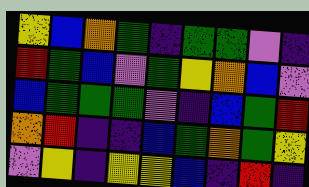[["yellow", "blue", "orange", "green", "indigo", "green", "green", "violet", "indigo"], ["red", "green", "blue", "violet", "green", "yellow", "orange", "blue", "violet"], ["blue", "green", "green", "green", "violet", "indigo", "blue", "green", "red"], ["orange", "red", "indigo", "indigo", "blue", "green", "orange", "green", "yellow"], ["violet", "yellow", "indigo", "yellow", "yellow", "blue", "indigo", "red", "indigo"]]